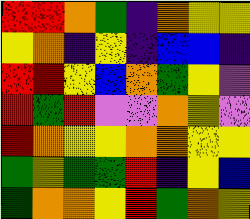[["red", "red", "orange", "green", "indigo", "orange", "yellow", "yellow"], ["yellow", "orange", "indigo", "yellow", "indigo", "blue", "blue", "indigo"], ["red", "red", "yellow", "blue", "orange", "green", "yellow", "violet"], ["red", "green", "red", "violet", "violet", "orange", "yellow", "violet"], ["red", "orange", "yellow", "yellow", "orange", "orange", "yellow", "yellow"], ["green", "yellow", "green", "green", "red", "indigo", "yellow", "blue"], ["green", "orange", "orange", "yellow", "red", "green", "orange", "yellow"]]